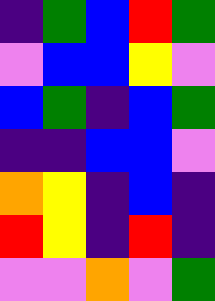[["indigo", "green", "blue", "red", "green"], ["violet", "blue", "blue", "yellow", "violet"], ["blue", "green", "indigo", "blue", "green"], ["indigo", "indigo", "blue", "blue", "violet"], ["orange", "yellow", "indigo", "blue", "indigo"], ["red", "yellow", "indigo", "red", "indigo"], ["violet", "violet", "orange", "violet", "green"]]